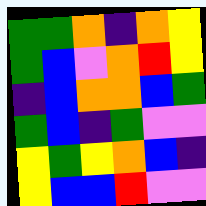[["green", "green", "orange", "indigo", "orange", "yellow"], ["green", "blue", "violet", "orange", "red", "yellow"], ["indigo", "blue", "orange", "orange", "blue", "green"], ["green", "blue", "indigo", "green", "violet", "violet"], ["yellow", "green", "yellow", "orange", "blue", "indigo"], ["yellow", "blue", "blue", "red", "violet", "violet"]]